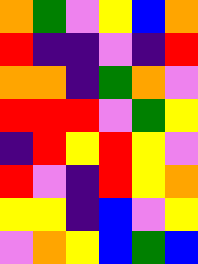[["orange", "green", "violet", "yellow", "blue", "orange"], ["red", "indigo", "indigo", "violet", "indigo", "red"], ["orange", "orange", "indigo", "green", "orange", "violet"], ["red", "red", "red", "violet", "green", "yellow"], ["indigo", "red", "yellow", "red", "yellow", "violet"], ["red", "violet", "indigo", "red", "yellow", "orange"], ["yellow", "yellow", "indigo", "blue", "violet", "yellow"], ["violet", "orange", "yellow", "blue", "green", "blue"]]